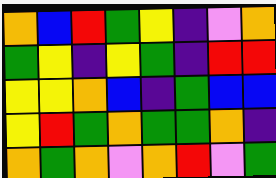[["orange", "blue", "red", "green", "yellow", "indigo", "violet", "orange"], ["green", "yellow", "indigo", "yellow", "green", "indigo", "red", "red"], ["yellow", "yellow", "orange", "blue", "indigo", "green", "blue", "blue"], ["yellow", "red", "green", "orange", "green", "green", "orange", "indigo"], ["orange", "green", "orange", "violet", "orange", "red", "violet", "green"]]